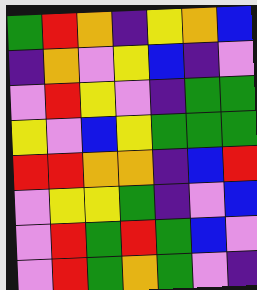[["green", "red", "orange", "indigo", "yellow", "orange", "blue"], ["indigo", "orange", "violet", "yellow", "blue", "indigo", "violet"], ["violet", "red", "yellow", "violet", "indigo", "green", "green"], ["yellow", "violet", "blue", "yellow", "green", "green", "green"], ["red", "red", "orange", "orange", "indigo", "blue", "red"], ["violet", "yellow", "yellow", "green", "indigo", "violet", "blue"], ["violet", "red", "green", "red", "green", "blue", "violet"], ["violet", "red", "green", "orange", "green", "violet", "indigo"]]